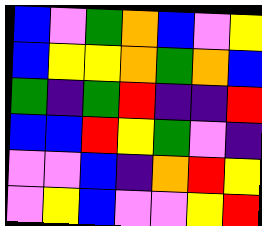[["blue", "violet", "green", "orange", "blue", "violet", "yellow"], ["blue", "yellow", "yellow", "orange", "green", "orange", "blue"], ["green", "indigo", "green", "red", "indigo", "indigo", "red"], ["blue", "blue", "red", "yellow", "green", "violet", "indigo"], ["violet", "violet", "blue", "indigo", "orange", "red", "yellow"], ["violet", "yellow", "blue", "violet", "violet", "yellow", "red"]]